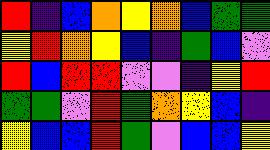[["red", "indigo", "blue", "orange", "yellow", "orange", "blue", "green", "green"], ["yellow", "red", "orange", "yellow", "blue", "indigo", "green", "blue", "violet"], ["red", "blue", "red", "red", "violet", "violet", "indigo", "yellow", "red"], ["green", "green", "violet", "red", "green", "orange", "yellow", "blue", "indigo"], ["yellow", "blue", "blue", "red", "green", "violet", "blue", "blue", "yellow"]]